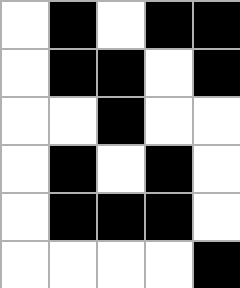[["white", "black", "white", "black", "black"], ["white", "black", "black", "white", "black"], ["white", "white", "black", "white", "white"], ["white", "black", "white", "black", "white"], ["white", "black", "black", "black", "white"], ["white", "white", "white", "white", "black"]]